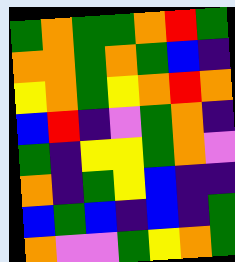[["green", "orange", "green", "green", "orange", "red", "green"], ["orange", "orange", "green", "orange", "green", "blue", "indigo"], ["yellow", "orange", "green", "yellow", "orange", "red", "orange"], ["blue", "red", "indigo", "violet", "green", "orange", "indigo"], ["green", "indigo", "yellow", "yellow", "green", "orange", "violet"], ["orange", "indigo", "green", "yellow", "blue", "indigo", "indigo"], ["blue", "green", "blue", "indigo", "blue", "indigo", "green"], ["orange", "violet", "violet", "green", "yellow", "orange", "green"]]